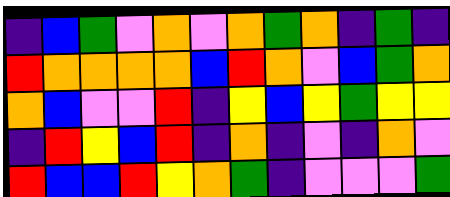[["indigo", "blue", "green", "violet", "orange", "violet", "orange", "green", "orange", "indigo", "green", "indigo"], ["red", "orange", "orange", "orange", "orange", "blue", "red", "orange", "violet", "blue", "green", "orange"], ["orange", "blue", "violet", "violet", "red", "indigo", "yellow", "blue", "yellow", "green", "yellow", "yellow"], ["indigo", "red", "yellow", "blue", "red", "indigo", "orange", "indigo", "violet", "indigo", "orange", "violet"], ["red", "blue", "blue", "red", "yellow", "orange", "green", "indigo", "violet", "violet", "violet", "green"]]